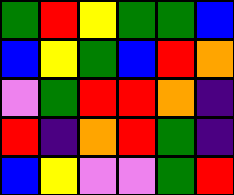[["green", "red", "yellow", "green", "green", "blue"], ["blue", "yellow", "green", "blue", "red", "orange"], ["violet", "green", "red", "red", "orange", "indigo"], ["red", "indigo", "orange", "red", "green", "indigo"], ["blue", "yellow", "violet", "violet", "green", "red"]]